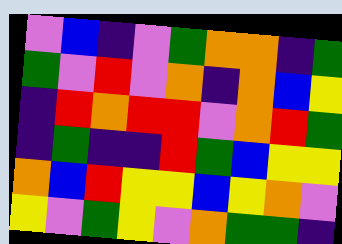[["violet", "blue", "indigo", "violet", "green", "orange", "orange", "indigo", "green"], ["green", "violet", "red", "violet", "orange", "indigo", "orange", "blue", "yellow"], ["indigo", "red", "orange", "red", "red", "violet", "orange", "red", "green"], ["indigo", "green", "indigo", "indigo", "red", "green", "blue", "yellow", "yellow"], ["orange", "blue", "red", "yellow", "yellow", "blue", "yellow", "orange", "violet"], ["yellow", "violet", "green", "yellow", "violet", "orange", "green", "green", "indigo"]]